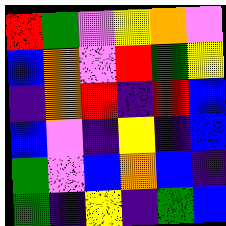[["red", "green", "violet", "yellow", "orange", "violet"], ["blue", "orange", "violet", "red", "green", "yellow"], ["indigo", "orange", "red", "indigo", "red", "blue"], ["blue", "violet", "indigo", "yellow", "indigo", "blue"], ["green", "violet", "blue", "orange", "blue", "indigo"], ["green", "indigo", "yellow", "indigo", "green", "blue"]]